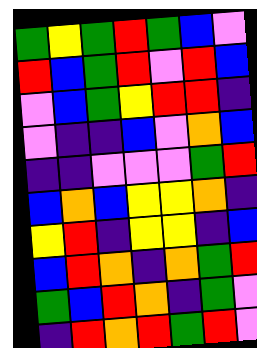[["green", "yellow", "green", "red", "green", "blue", "violet"], ["red", "blue", "green", "red", "violet", "red", "blue"], ["violet", "blue", "green", "yellow", "red", "red", "indigo"], ["violet", "indigo", "indigo", "blue", "violet", "orange", "blue"], ["indigo", "indigo", "violet", "violet", "violet", "green", "red"], ["blue", "orange", "blue", "yellow", "yellow", "orange", "indigo"], ["yellow", "red", "indigo", "yellow", "yellow", "indigo", "blue"], ["blue", "red", "orange", "indigo", "orange", "green", "red"], ["green", "blue", "red", "orange", "indigo", "green", "violet"], ["indigo", "red", "orange", "red", "green", "red", "violet"]]